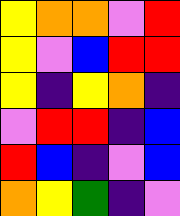[["yellow", "orange", "orange", "violet", "red"], ["yellow", "violet", "blue", "red", "red"], ["yellow", "indigo", "yellow", "orange", "indigo"], ["violet", "red", "red", "indigo", "blue"], ["red", "blue", "indigo", "violet", "blue"], ["orange", "yellow", "green", "indigo", "violet"]]